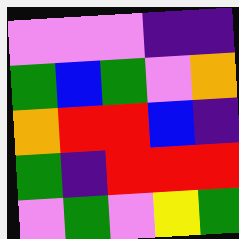[["violet", "violet", "violet", "indigo", "indigo"], ["green", "blue", "green", "violet", "orange"], ["orange", "red", "red", "blue", "indigo"], ["green", "indigo", "red", "red", "red"], ["violet", "green", "violet", "yellow", "green"]]